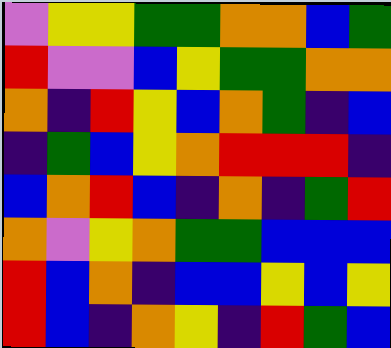[["violet", "yellow", "yellow", "green", "green", "orange", "orange", "blue", "green"], ["red", "violet", "violet", "blue", "yellow", "green", "green", "orange", "orange"], ["orange", "indigo", "red", "yellow", "blue", "orange", "green", "indigo", "blue"], ["indigo", "green", "blue", "yellow", "orange", "red", "red", "red", "indigo"], ["blue", "orange", "red", "blue", "indigo", "orange", "indigo", "green", "red"], ["orange", "violet", "yellow", "orange", "green", "green", "blue", "blue", "blue"], ["red", "blue", "orange", "indigo", "blue", "blue", "yellow", "blue", "yellow"], ["red", "blue", "indigo", "orange", "yellow", "indigo", "red", "green", "blue"]]